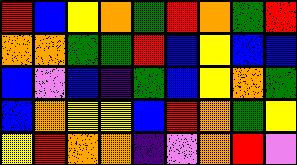[["red", "blue", "yellow", "orange", "green", "red", "orange", "green", "red"], ["orange", "orange", "green", "green", "red", "blue", "yellow", "blue", "blue"], ["blue", "violet", "blue", "indigo", "green", "blue", "yellow", "orange", "green"], ["blue", "orange", "yellow", "yellow", "blue", "red", "orange", "green", "yellow"], ["yellow", "red", "orange", "orange", "indigo", "violet", "orange", "red", "violet"]]